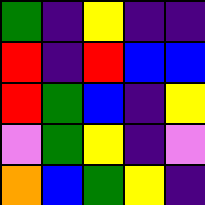[["green", "indigo", "yellow", "indigo", "indigo"], ["red", "indigo", "red", "blue", "blue"], ["red", "green", "blue", "indigo", "yellow"], ["violet", "green", "yellow", "indigo", "violet"], ["orange", "blue", "green", "yellow", "indigo"]]